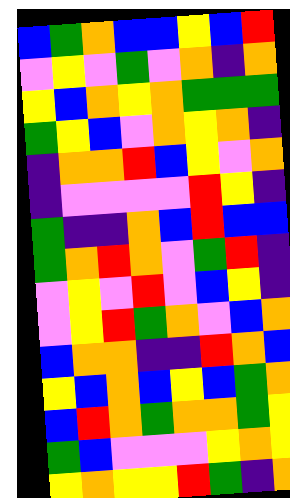[["blue", "green", "orange", "blue", "blue", "yellow", "blue", "red"], ["violet", "yellow", "violet", "green", "violet", "orange", "indigo", "orange"], ["yellow", "blue", "orange", "yellow", "orange", "green", "green", "green"], ["green", "yellow", "blue", "violet", "orange", "yellow", "orange", "indigo"], ["indigo", "orange", "orange", "red", "blue", "yellow", "violet", "orange"], ["indigo", "violet", "violet", "violet", "violet", "red", "yellow", "indigo"], ["green", "indigo", "indigo", "orange", "blue", "red", "blue", "blue"], ["green", "orange", "red", "orange", "violet", "green", "red", "indigo"], ["violet", "yellow", "violet", "red", "violet", "blue", "yellow", "indigo"], ["violet", "yellow", "red", "green", "orange", "violet", "blue", "orange"], ["blue", "orange", "orange", "indigo", "indigo", "red", "orange", "blue"], ["yellow", "blue", "orange", "blue", "yellow", "blue", "green", "orange"], ["blue", "red", "orange", "green", "orange", "orange", "green", "yellow"], ["green", "blue", "violet", "violet", "violet", "yellow", "orange", "yellow"], ["yellow", "orange", "yellow", "yellow", "red", "green", "indigo", "orange"]]